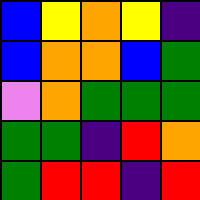[["blue", "yellow", "orange", "yellow", "indigo"], ["blue", "orange", "orange", "blue", "green"], ["violet", "orange", "green", "green", "green"], ["green", "green", "indigo", "red", "orange"], ["green", "red", "red", "indigo", "red"]]